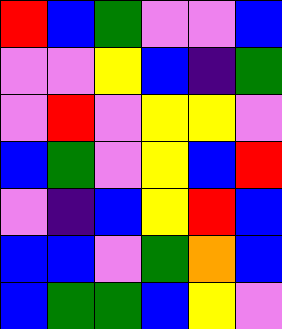[["red", "blue", "green", "violet", "violet", "blue"], ["violet", "violet", "yellow", "blue", "indigo", "green"], ["violet", "red", "violet", "yellow", "yellow", "violet"], ["blue", "green", "violet", "yellow", "blue", "red"], ["violet", "indigo", "blue", "yellow", "red", "blue"], ["blue", "blue", "violet", "green", "orange", "blue"], ["blue", "green", "green", "blue", "yellow", "violet"]]